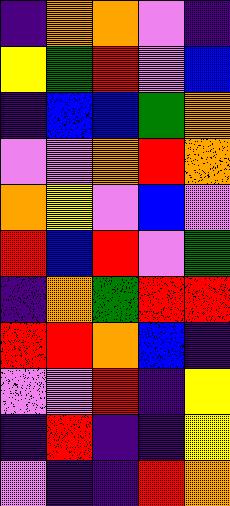[["indigo", "orange", "orange", "violet", "indigo"], ["yellow", "green", "red", "violet", "blue"], ["indigo", "blue", "blue", "green", "orange"], ["violet", "violet", "orange", "red", "orange"], ["orange", "yellow", "violet", "blue", "violet"], ["red", "blue", "red", "violet", "green"], ["indigo", "orange", "green", "red", "red"], ["red", "red", "orange", "blue", "indigo"], ["violet", "violet", "red", "indigo", "yellow"], ["indigo", "red", "indigo", "indigo", "yellow"], ["violet", "indigo", "indigo", "red", "orange"]]